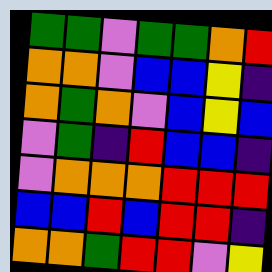[["green", "green", "violet", "green", "green", "orange", "red"], ["orange", "orange", "violet", "blue", "blue", "yellow", "indigo"], ["orange", "green", "orange", "violet", "blue", "yellow", "blue"], ["violet", "green", "indigo", "red", "blue", "blue", "indigo"], ["violet", "orange", "orange", "orange", "red", "red", "red"], ["blue", "blue", "red", "blue", "red", "red", "indigo"], ["orange", "orange", "green", "red", "red", "violet", "yellow"]]